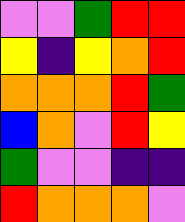[["violet", "violet", "green", "red", "red"], ["yellow", "indigo", "yellow", "orange", "red"], ["orange", "orange", "orange", "red", "green"], ["blue", "orange", "violet", "red", "yellow"], ["green", "violet", "violet", "indigo", "indigo"], ["red", "orange", "orange", "orange", "violet"]]